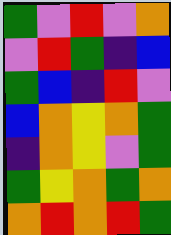[["green", "violet", "red", "violet", "orange"], ["violet", "red", "green", "indigo", "blue"], ["green", "blue", "indigo", "red", "violet"], ["blue", "orange", "yellow", "orange", "green"], ["indigo", "orange", "yellow", "violet", "green"], ["green", "yellow", "orange", "green", "orange"], ["orange", "red", "orange", "red", "green"]]